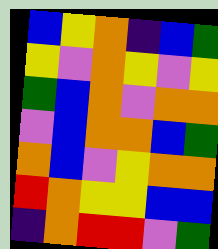[["blue", "yellow", "orange", "indigo", "blue", "green"], ["yellow", "violet", "orange", "yellow", "violet", "yellow"], ["green", "blue", "orange", "violet", "orange", "orange"], ["violet", "blue", "orange", "orange", "blue", "green"], ["orange", "blue", "violet", "yellow", "orange", "orange"], ["red", "orange", "yellow", "yellow", "blue", "blue"], ["indigo", "orange", "red", "red", "violet", "green"]]